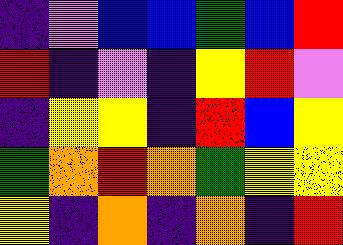[["indigo", "violet", "blue", "blue", "green", "blue", "red"], ["red", "indigo", "violet", "indigo", "yellow", "red", "violet"], ["indigo", "yellow", "yellow", "indigo", "red", "blue", "yellow"], ["green", "orange", "red", "orange", "green", "yellow", "yellow"], ["yellow", "indigo", "orange", "indigo", "orange", "indigo", "red"]]